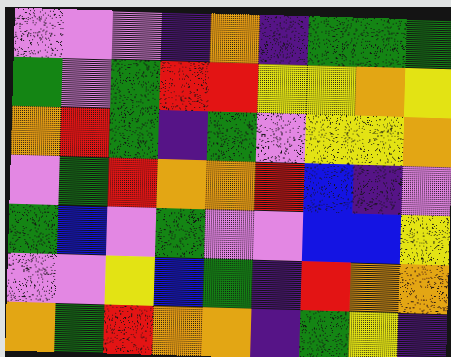[["violet", "violet", "violet", "indigo", "orange", "indigo", "green", "green", "green"], ["green", "violet", "green", "red", "red", "yellow", "yellow", "orange", "yellow"], ["orange", "red", "green", "indigo", "green", "violet", "yellow", "yellow", "orange"], ["violet", "green", "red", "orange", "orange", "red", "blue", "indigo", "violet"], ["green", "blue", "violet", "green", "violet", "violet", "blue", "blue", "yellow"], ["violet", "violet", "yellow", "blue", "green", "indigo", "red", "orange", "orange"], ["orange", "green", "red", "orange", "orange", "indigo", "green", "yellow", "indigo"]]